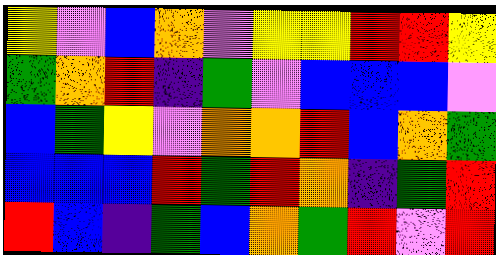[["yellow", "violet", "blue", "orange", "violet", "yellow", "yellow", "red", "red", "yellow"], ["green", "orange", "red", "indigo", "green", "violet", "blue", "blue", "blue", "violet"], ["blue", "green", "yellow", "violet", "orange", "orange", "red", "blue", "orange", "green"], ["blue", "blue", "blue", "red", "green", "red", "orange", "indigo", "green", "red"], ["red", "blue", "indigo", "green", "blue", "orange", "green", "red", "violet", "red"]]